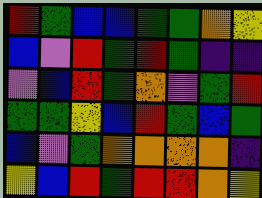[["red", "green", "blue", "blue", "green", "green", "orange", "yellow"], ["blue", "violet", "red", "green", "red", "green", "indigo", "indigo"], ["violet", "blue", "red", "green", "orange", "violet", "green", "red"], ["green", "green", "yellow", "blue", "red", "green", "blue", "green"], ["blue", "violet", "green", "orange", "orange", "orange", "orange", "indigo"], ["yellow", "blue", "red", "green", "red", "red", "orange", "yellow"]]